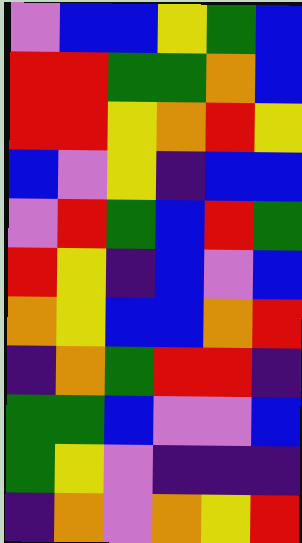[["violet", "blue", "blue", "yellow", "green", "blue"], ["red", "red", "green", "green", "orange", "blue"], ["red", "red", "yellow", "orange", "red", "yellow"], ["blue", "violet", "yellow", "indigo", "blue", "blue"], ["violet", "red", "green", "blue", "red", "green"], ["red", "yellow", "indigo", "blue", "violet", "blue"], ["orange", "yellow", "blue", "blue", "orange", "red"], ["indigo", "orange", "green", "red", "red", "indigo"], ["green", "green", "blue", "violet", "violet", "blue"], ["green", "yellow", "violet", "indigo", "indigo", "indigo"], ["indigo", "orange", "violet", "orange", "yellow", "red"]]